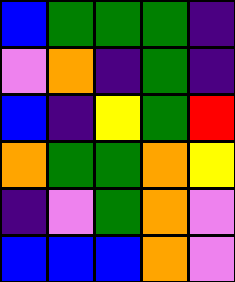[["blue", "green", "green", "green", "indigo"], ["violet", "orange", "indigo", "green", "indigo"], ["blue", "indigo", "yellow", "green", "red"], ["orange", "green", "green", "orange", "yellow"], ["indigo", "violet", "green", "orange", "violet"], ["blue", "blue", "blue", "orange", "violet"]]